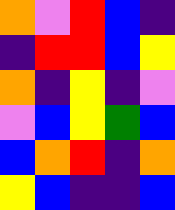[["orange", "violet", "red", "blue", "indigo"], ["indigo", "red", "red", "blue", "yellow"], ["orange", "indigo", "yellow", "indigo", "violet"], ["violet", "blue", "yellow", "green", "blue"], ["blue", "orange", "red", "indigo", "orange"], ["yellow", "blue", "indigo", "indigo", "blue"]]